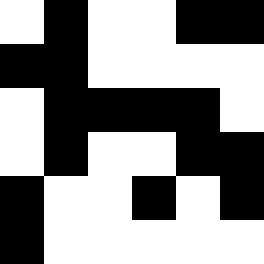[["white", "black", "white", "white", "black", "black"], ["black", "black", "white", "white", "white", "white"], ["white", "black", "black", "black", "black", "white"], ["white", "black", "white", "white", "black", "black"], ["black", "white", "white", "black", "white", "black"], ["black", "white", "white", "white", "white", "white"]]